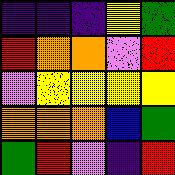[["indigo", "indigo", "indigo", "yellow", "green"], ["red", "orange", "orange", "violet", "red"], ["violet", "yellow", "yellow", "yellow", "yellow"], ["orange", "orange", "orange", "blue", "green"], ["green", "red", "violet", "indigo", "red"]]